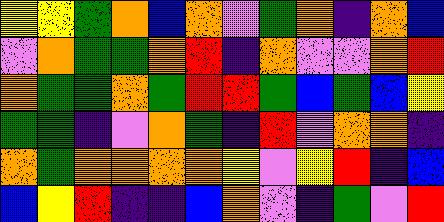[["yellow", "yellow", "green", "orange", "blue", "orange", "violet", "green", "orange", "indigo", "orange", "blue"], ["violet", "orange", "green", "green", "orange", "red", "indigo", "orange", "violet", "violet", "orange", "red"], ["orange", "green", "green", "orange", "green", "red", "red", "green", "blue", "green", "blue", "yellow"], ["green", "green", "indigo", "violet", "orange", "green", "indigo", "red", "violet", "orange", "orange", "indigo"], ["orange", "green", "orange", "orange", "orange", "orange", "yellow", "violet", "yellow", "red", "indigo", "blue"], ["blue", "yellow", "red", "indigo", "indigo", "blue", "orange", "violet", "indigo", "green", "violet", "red"]]